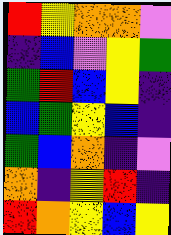[["red", "yellow", "orange", "orange", "violet"], ["indigo", "blue", "violet", "yellow", "green"], ["green", "red", "blue", "yellow", "indigo"], ["blue", "green", "yellow", "blue", "indigo"], ["green", "blue", "orange", "indigo", "violet"], ["orange", "indigo", "yellow", "red", "indigo"], ["red", "orange", "yellow", "blue", "yellow"]]